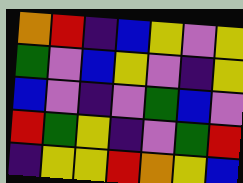[["orange", "red", "indigo", "blue", "yellow", "violet", "yellow"], ["green", "violet", "blue", "yellow", "violet", "indigo", "yellow"], ["blue", "violet", "indigo", "violet", "green", "blue", "violet"], ["red", "green", "yellow", "indigo", "violet", "green", "red"], ["indigo", "yellow", "yellow", "red", "orange", "yellow", "blue"]]